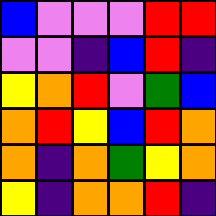[["blue", "violet", "violet", "violet", "red", "red"], ["violet", "violet", "indigo", "blue", "red", "indigo"], ["yellow", "orange", "red", "violet", "green", "blue"], ["orange", "red", "yellow", "blue", "red", "orange"], ["orange", "indigo", "orange", "green", "yellow", "orange"], ["yellow", "indigo", "orange", "orange", "red", "indigo"]]